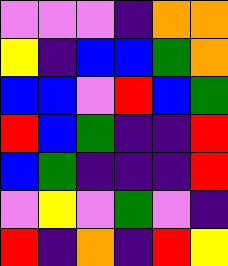[["violet", "violet", "violet", "indigo", "orange", "orange"], ["yellow", "indigo", "blue", "blue", "green", "orange"], ["blue", "blue", "violet", "red", "blue", "green"], ["red", "blue", "green", "indigo", "indigo", "red"], ["blue", "green", "indigo", "indigo", "indigo", "red"], ["violet", "yellow", "violet", "green", "violet", "indigo"], ["red", "indigo", "orange", "indigo", "red", "yellow"]]